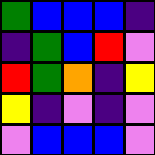[["green", "blue", "blue", "blue", "indigo"], ["indigo", "green", "blue", "red", "violet"], ["red", "green", "orange", "indigo", "yellow"], ["yellow", "indigo", "violet", "indigo", "violet"], ["violet", "blue", "blue", "blue", "violet"]]